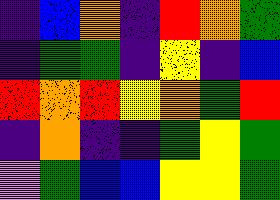[["indigo", "blue", "orange", "indigo", "red", "orange", "green"], ["indigo", "green", "green", "indigo", "yellow", "indigo", "blue"], ["red", "orange", "red", "yellow", "orange", "green", "red"], ["indigo", "orange", "indigo", "indigo", "green", "yellow", "green"], ["violet", "green", "blue", "blue", "yellow", "yellow", "green"]]